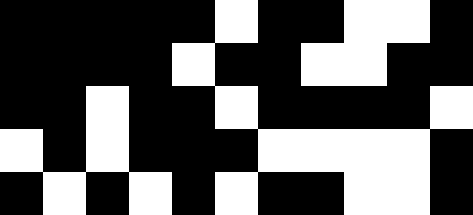[["black", "black", "black", "black", "black", "white", "black", "black", "white", "white", "black"], ["black", "black", "black", "black", "white", "black", "black", "white", "white", "black", "black"], ["black", "black", "white", "black", "black", "white", "black", "black", "black", "black", "white"], ["white", "black", "white", "black", "black", "black", "white", "white", "white", "white", "black"], ["black", "white", "black", "white", "black", "white", "black", "black", "white", "white", "black"]]